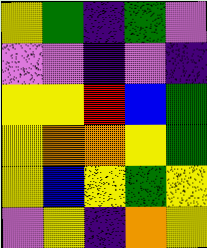[["yellow", "green", "indigo", "green", "violet"], ["violet", "violet", "indigo", "violet", "indigo"], ["yellow", "yellow", "red", "blue", "green"], ["yellow", "orange", "orange", "yellow", "green"], ["yellow", "blue", "yellow", "green", "yellow"], ["violet", "yellow", "indigo", "orange", "yellow"]]